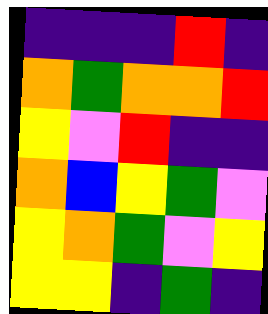[["indigo", "indigo", "indigo", "red", "indigo"], ["orange", "green", "orange", "orange", "red"], ["yellow", "violet", "red", "indigo", "indigo"], ["orange", "blue", "yellow", "green", "violet"], ["yellow", "orange", "green", "violet", "yellow"], ["yellow", "yellow", "indigo", "green", "indigo"]]